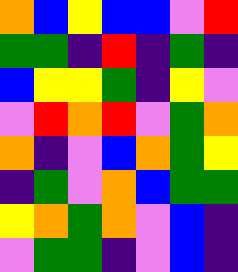[["orange", "blue", "yellow", "blue", "blue", "violet", "red"], ["green", "green", "indigo", "red", "indigo", "green", "indigo"], ["blue", "yellow", "yellow", "green", "indigo", "yellow", "violet"], ["violet", "red", "orange", "red", "violet", "green", "orange"], ["orange", "indigo", "violet", "blue", "orange", "green", "yellow"], ["indigo", "green", "violet", "orange", "blue", "green", "green"], ["yellow", "orange", "green", "orange", "violet", "blue", "indigo"], ["violet", "green", "green", "indigo", "violet", "blue", "indigo"]]